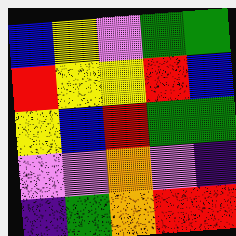[["blue", "yellow", "violet", "green", "green"], ["red", "yellow", "yellow", "red", "blue"], ["yellow", "blue", "red", "green", "green"], ["violet", "violet", "orange", "violet", "indigo"], ["indigo", "green", "orange", "red", "red"]]